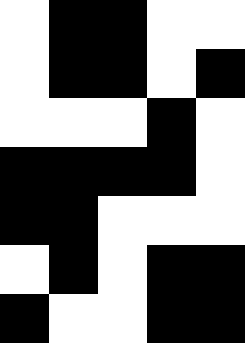[["white", "black", "black", "white", "white"], ["white", "black", "black", "white", "black"], ["white", "white", "white", "black", "white"], ["black", "black", "black", "black", "white"], ["black", "black", "white", "white", "white"], ["white", "black", "white", "black", "black"], ["black", "white", "white", "black", "black"]]